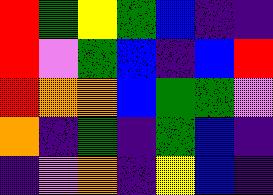[["red", "green", "yellow", "green", "blue", "indigo", "indigo"], ["red", "violet", "green", "blue", "indigo", "blue", "red"], ["red", "orange", "orange", "blue", "green", "green", "violet"], ["orange", "indigo", "green", "indigo", "green", "blue", "indigo"], ["indigo", "violet", "orange", "indigo", "yellow", "blue", "indigo"]]